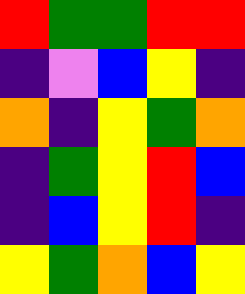[["red", "green", "green", "red", "red"], ["indigo", "violet", "blue", "yellow", "indigo"], ["orange", "indigo", "yellow", "green", "orange"], ["indigo", "green", "yellow", "red", "blue"], ["indigo", "blue", "yellow", "red", "indigo"], ["yellow", "green", "orange", "blue", "yellow"]]